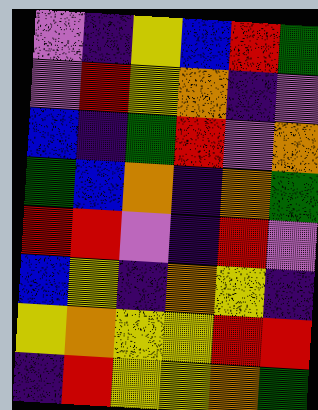[["violet", "indigo", "yellow", "blue", "red", "green"], ["violet", "red", "yellow", "orange", "indigo", "violet"], ["blue", "indigo", "green", "red", "violet", "orange"], ["green", "blue", "orange", "indigo", "orange", "green"], ["red", "red", "violet", "indigo", "red", "violet"], ["blue", "yellow", "indigo", "orange", "yellow", "indigo"], ["yellow", "orange", "yellow", "yellow", "red", "red"], ["indigo", "red", "yellow", "yellow", "orange", "green"]]